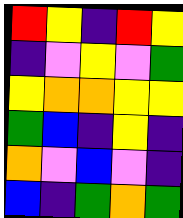[["red", "yellow", "indigo", "red", "yellow"], ["indigo", "violet", "yellow", "violet", "green"], ["yellow", "orange", "orange", "yellow", "yellow"], ["green", "blue", "indigo", "yellow", "indigo"], ["orange", "violet", "blue", "violet", "indigo"], ["blue", "indigo", "green", "orange", "green"]]